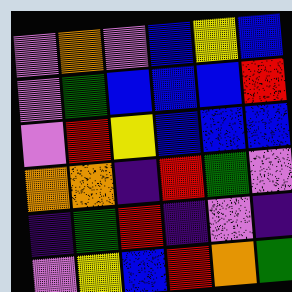[["violet", "orange", "violet", "blue", "yellow", "blue"], ["violet", "green", "blue", "blue", "blue", "red"], ["violet", "red", "yellow", "blue", "blue", "blue"], ["orange", "orange", "indigo", "red", "green", "violet"], ["indigo", "green", "red", "indigo", "violet", "indigo"], ["violet", "yellow", "blue", "red", "orange", "green"]]